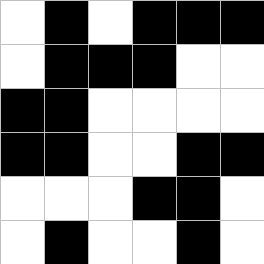[["white", "black", "white", "black", "black", "black"], ["white", "black", "black", "black", "white", "white"], ["black", "black", "white", "white", "white", "white"], ["black", "black", "white", "white", "black", "black"], ["white", "white", "white", "black", "black", "white"], ["white", "black", "white", "white", "black", "white"]]